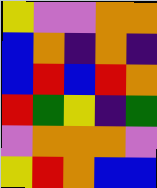[["yellow", "violet", "violet", "orange", "orange"], ["blue", "orange", "indigo", "orange", "indigo"], ["blue", "red", "blue", "red", "orange"], ["red", "green", "yellow", "indigo", "green"], ["violet", "orange", "orange", "orange", "violet"], ["yellow", "red", "orange", "blue", "blue"]]